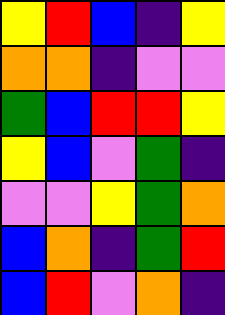[["yellow", "red", "blue", "indigo", "yellow"], ["orange", "orange", "indigo", "violet", "violet"], ["green", "blue", "red", "red", "yellow"], ["yellow", "blue", "violet", "green", "indigo"], ["violet", "violet", "yellow", "green", "orange"], ["blue", "orange", "indigo", "green", "red"], ["blue", "red", "violet", "orange", "indigo"]]